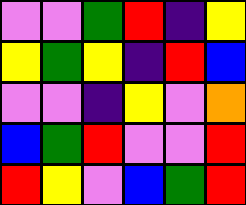[["violet", "violet", "green", "red", "indigo", "yellow"], ["yellow", "green", "yellow", "indigo", "red", "blue"], ["violet", "violet", "indigo", "yellow", "violet", "orange"], ["blue", "green", "red", "violet", "violet", "red"], ["red", "yellow", "violet", "blue", "green", "red"]]